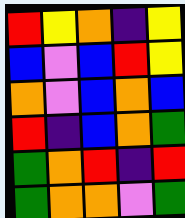[["red", "yellow", "orange", "indigo", "yellow"], ["blue", "violet", "blue", "red", "yellow"], ["orange", "violet", "blue", "orange", "blue"], ["red", "indigo", "blue", "orange", "green"], ["green", "orange", "red", "indigo", "red"], ["green", "orange", "orange", "violet", "green"]]